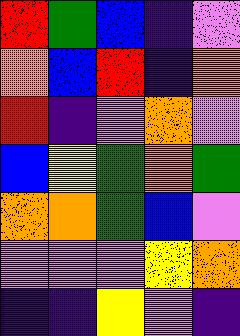[["red", "green", "blue", "indigo", "violet"], ["orange", "blue", "red", "indigo", "orange"], ["red", "indigo", "violet", "orange", "violet"], ["blue", "yellow", "green", "orange", "green"], ["orange", "orange", "green", "blue", "violet"], ["violet", "violet", "violet", "yellow", "orange"], ["indigo", "indigo", "yellow", "violet", "indigo"]]